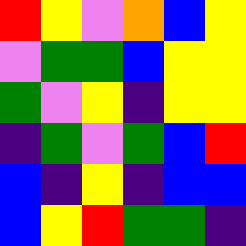[["red", "yellow", "violet", "orange", "blue", "yellow"], ["violet", "green", "green", "blue", "yellow", "yellow"], ["green", "violet", "yellow", "indigo", "yellow", "yellow"], ["indigo", "green", "violet", "green", "blue", "red"], ["blue", "indigo", "yellow", "indigo", "blue", "blue"], ["blue", "yellow", "red", "green", "green", "indigo"]]